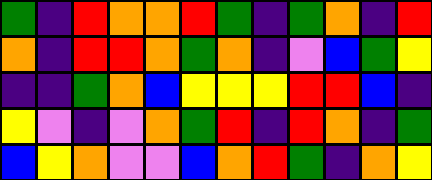[["green", "indigo", "red", "orange", "orange", "red", "green", "indigo", "green", "orange", "indigo", "red"], ["orange", "indigo", "red", "red", "orange", "green", "orange", "indigo", "violet", "blue", "green", "yellow"], ["indigo", "indigo", "green", "orange", "blue", "yellow", "yellow", "yellow", "red", "red", "blue", "indigo"], ["yellow", "violet", "indigo", "violet", "orange", "green", "red", "indigo", "red", "orange", "indigo", "green"], ["blue", "yellow", "orange", "violet", "violet", "blue", "orange", "red", "green", "indigo", "orange", "yellow"]]